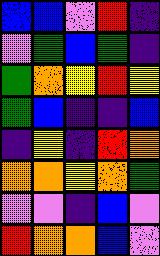[["blue", "blue", "violet", "red", "indigo"], ["violet", "green", "blue", "green", "indigo"], ["green", "orange", "yellow", "red", "yellow"], ["green", "blue", "indigo", "indigo", "blue"], ["indigo", "yellow", "indigo", "red", "orange"], ["orange", "orange", "yellow", "orange", "green"], ["violet", "violet", "indigo", "blue", "violet"], ["red", "orange", "orange", "blue", "violet"]]